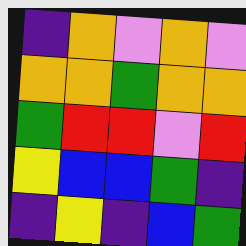[["indigo", "orange", "violet", "orange", "violet"], ["orange", "orange", "green", "orange", "orange"], ["green", "red", "red", "violet", "red"], ["yellow", "blue", "blue", "green", "indigo"], ["indigo", "yellow", "indigo", "blue", "green"]]